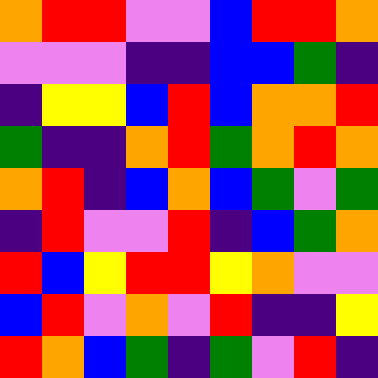[["orange", "red", "red", "violet", "violet", "blue", "red", "red", "orange"], ["violet", "violet", "violet", "indigo", "indigo", "blue", "blue", "green", "indigo"], ["indigo", "yellow", "yellow", "blue", "red", "blue", "orange", "orange", "red"], ["green", "indigo", "indigo", "orange", "red", "green", "orange", "red", "orange"], ["orange", "red", "indigo", "blue", "orange", "blue", "green", "violet", "green"], ["indigo", "red", "violet", "violet", "red", "indigo", "blue", "green", "orange"], ["red", "blue", "yellow", "red", "red", "yellow", "orange", "violet", "violet"], ["blue", "red", "violet", "orange", "violet", "red", "indigo", "indigo", "yellow"], ["red", "orange", "blue", "green", "indigo", "green", "violet", "red", "indigo"]]